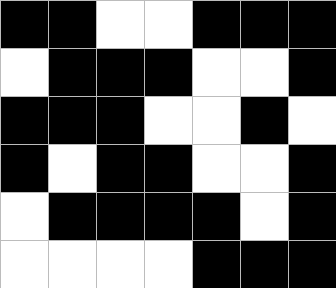[["black", "black", "white", "white", "black", "black", "black"], ["white", "black", "black", "black", "white", "white", "black"], ["black", "black", "black", "white", "white", "black", "white"], ["black", "white", "black", "black", "white", "white", "black"], ["white", "black", "black", "black", "black", "white", "black"], ["white", "white", "white", "white", "black", "black", "black"]]